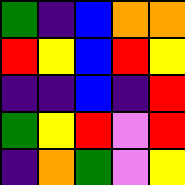[["green", "indigo", "blue", "orange", "orange"], ["red", "yellow", "blue", "red", "yellow"], ["indigo", "indigo", "blue", "indigo", "red"], ["green", "yellow", "red", "violet", "red"], ["indigo", "orange", "green", "violet", "yellow"]]